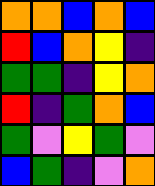[["orange", "orange", "blue", "orange", "blue"], ["red", "blue", "orange", "yellow", "indigo"], ["green", "green", "indigo", "yellow", "orange"], ["red", "indigo", "green", "orange", "blue"], ["green", "violet", "yellow", "green", "violet"], ["blue", "green", "indigo", "violet", "orange"]]